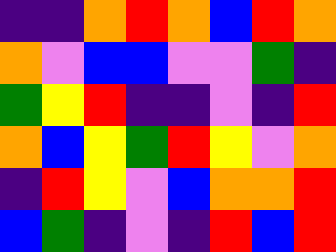[["indigo", "indigo", "orange", "red", "orange", "blue", "red", "orange"], ["orange", "violet", "blue", "blue", "violet", "violet", "green", "indigo"], ["green", "yellow", "red", "indigo", "indigo", "violet", "indigo", "red"], ["orange", "blue", "yellow", "green", "red", "yellow", "violet", "orange"], ["indigo", "red", "yellow", "violet", "blue", "orange", "orange", "red"], ["blue", "green", "indigo", "violet", "indigo", "red", "blue", "red"]]